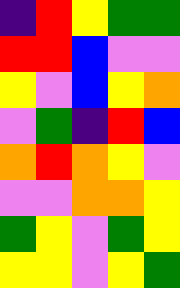[["indigo", "red", "yellow", "green", "green"], ["red", "red", "blue", "violet", "violet"], ["yellow", "violet", "blue", "yellow", "orange"], ["violet", "green", "indigo", "red", "blue"], ["orange", "red", "orange", "yellow", "violet"], ["violet", "violet", "orange", "orange", "yellow"], ["green", "yellow", "violet", "green", "yellow"], ["yellow", "yellow", "violet", "yellow", "green"]]